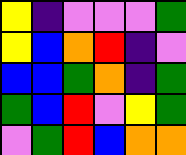[["yellow", "indigo", "violet", "violet", "violet", "green"], ["yellow", "blue", "orange", "red", "indigo", "violet"], ["blue", "blue", "green", "orange", "indigo", "green"], ["green", "blue", "red", "violet", "yellow", "green"], ["violet", "green", "red", "blue", "orange", "orange"]]